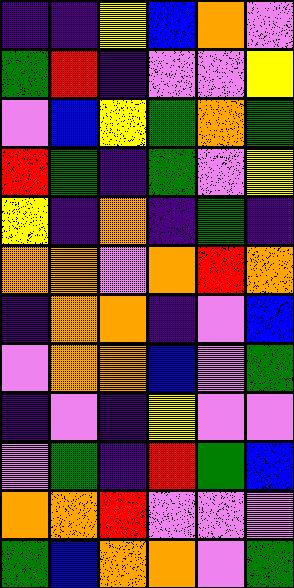[["indigo", "indigo", "yellow", "blue", "orange", "violet"], ["green", "red", "indigo", "violet", "violet", "yellow"], ["violet", "blue", "yellow", "green", "orange", "green"], ["red", "green", "indigo", "green", "violet", "yellow"], ["yellow", "indigo", "orange", "indigo", "green", "indigo"], ["orange", "orange", "violet", "orange", "red", "orange"], ["indigo", "orange", "orange", "indigo", "violet", "blue"], ["violet", "orange", "orange", "blue", "violet", "green"], ["indigo", "violet", "indigo", "yellow", "violet", "violet"], ["violet", "green", "indigo", "red", "green", "blue"], ["orange", "orange", "red", "violet", "violet", "violet"], ["green", "blue", "orange", "orange", "violet", "green"]]